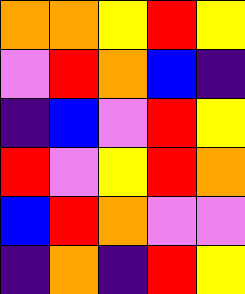[["orange", "orange", "yellow", "red", "yellow"], ["violet", "red", "orange", "blue", "indigo"], ["indigo", "blue", "violet", "red", "yellow"], ["red", "violet", "yellow", "red", "orange"], ["blue", "red", "orange", "violet", "violet"], ["indigo", "orange", "indigo", "red", "yellow"]]